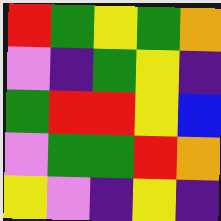[["red", "green", "yellow", "green", "orange"], ["violet", "indigo", "green", "yellow", "indigo"], ["green", "red", "red", "yellow", "blue"], ["violet", "green", "green", "red", "orange"], ["yellow", "violet", "indigo", "yellow", "indigo"]]